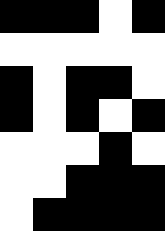[["black", "black", "black", "white", "black"], ["white", "white", "white", "white", "white"], ["black", "white", "black", "black", "white"], ["black", "white", "black", "white", "black"], ["white", "white", "white", "black", "white"], ["white", "white", "black", "black", "black"], ["white", "black", "black", "black", "black"]]